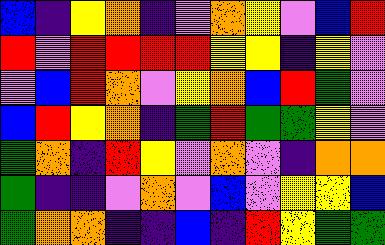[["blue", "indigo", "yellow", "orange", "indigo", "violet", "orange", "yellow", "violet", "blue", "red"], ["red", "violet", "red", "red", "red", "red", "yellow", "yellow", "indigo", "yellow", "violet"], ["violet", "blue", "red", "orange", "violet", "yellow", "orange", "blue", "red", "green", "violet"], ["blue", "red", "yellow", "orange", "indigo", "green", "red", "green", "green", "yellow", "violet"], ["green", "orange", "indigo", "red", "yellow", "violet", "orange", "violet", "indigo", "orange", "orange"], ["green", "indigo", "indigo", "violet", "orange", "violet", "blue", "violet", "yellow", "yellow", "blue"], ["green", "orange", "orange", "indigo", "indigo", "blue", "indigo", "red", "yellow", "green", "green"]]